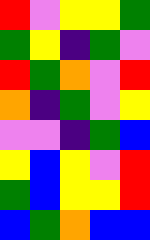[["red", "violet", "yellow", "yellow", "green"], ["green", "yellow", "indigo", "green", "violet"], ["red", "green", "orange", "violet", "red"], ["orange", "indigo", "green", "violet", "yellow"], ["violet", "violet", "indigo", "green", "blue"], ["yellow", "blue", "yellow", "violet", "red"], ["green", "blue", "yellow", "yellow", "red"], ["blue", "green", "orange", "blue", "blue"]]